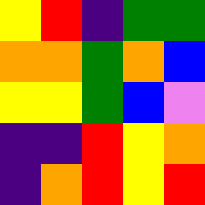[["yellow", "red", "indigo", "green", "green"], ["orange", "orange", "green", "orange", "blue"], ["yellow", "yellow", "green", "blue", "violet"], ["indigo", "indigo", "red", "yellow", "orange"], ["indigo", "orange", "red", "yellow", "red"]]